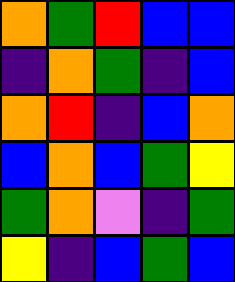[["orange", "green", "red", "blue", "blue"], ["indigo", "orange", "green", "indigo", "blue"], ["orange", "red", "indigo", "blue", "orange"], ["blue", "orange", "blue", "green", "yellow"], ["green", "orange", "violet", "indigo", "green"], ["yellow", "indigo", "blue", "green", "blue"]]